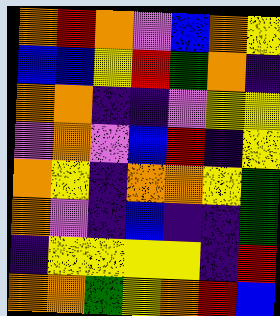[["orange", "red", "orange", "violet", "blue", "orange", "yellow"], ["blue", "blue", "yellow", "red", "green", "orange", "indigo"], ["orange", "orange", "indigo", "indigo", "violet", "yellow", "yellow"], ["violet", "orange", "violet", "blue", "red", "indigo", "yellow"], ["orange", "yellow", "indigo", "orange", "orange", "yellow", "green"], ["orange", "violet", "indigo", "blue", "indigo", "indigo", "green"], ["indigo", "yellow", "yellow", "yellow", "yellow", "indigo", "red"], ["orange", "orange", "green", "yellow", "orange", "red", "blue"]]